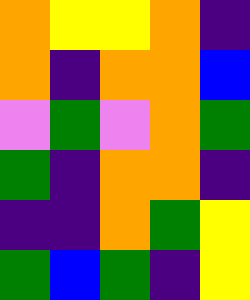[["orange", "yellow", "yellow", "orange", "indigo"], ["orange", "indigo", "orange", "orange", "blue"], ["violet", "green", "violet", "orange", "green"], ["green", "indigo", "orange", "orange", "indigo"], ["indigo", "indigo", "orange", "green", "yellow"], ["green", "blue", "green", "indigo", "yellow"]]